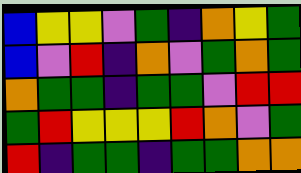[["blue", "yellow", "yellow", "violet", "green", "indigo", "orange", "yellow", "green"], ["blue", "violet", "red", "indigo", "orange", "violet", "green", "orange", "green"], ["orange", "green", "green", "indigo", "green", "green", "violet", "red", "red"], ["green", "red", "yellow", "yellow", "yellow", "red", "orange", "violet", "green"], ["red", "indigo", "green", "green", "indigo", "green", "green", "orange", "orange"]]